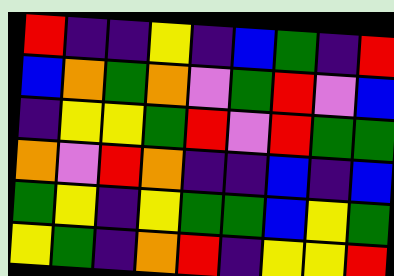[["red", "indigo", "indigo", "yellow", "indigo", "blue", "green", "indigo", "red"], ["blue", "orange", "green", "orange", "violet", "green", "red", "violet", "blue"], ["indigo", "yellow", "yellow", "green", "red", "violet", "red", "green", "green"], ["orange", "violet", "red", "orange", "indigo", "indigo", "blue", "indigo", "blue"], ["green", "yellow", "indigo", "yellow", "green", "green", "blue", "yellow", "green"], ["yellow", "green", "indigo", "orange", "red", "indigo", "yellow", "yellow", "red"]]